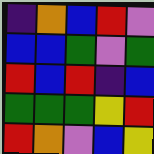[["indigo", "orange", "blue", "red", "violet"], ["blue", "blue", "green", "violet", "green"], ["red", "blue", "red", "indigo", "blue"], ["green", "green", "green", "yellow", "red"], ["red", "orange", "violet", "blue", "yellow"]]